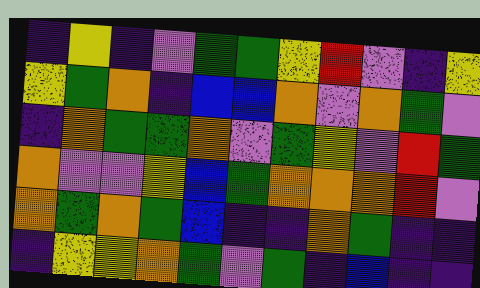[["indigo", "yellow", "indigo", "violet", "green", "green", "yellow", "red", "violet", "indigo", "yellow"], ["yellow", "green", "orange", "indigo", "blue", "blue", "orange", "violet", "orange", "green", "violet"], ["indigo", "orange", "green", "green", "orange", "violet", "green", "yellow", "violet", "red", "green"], ["orange", "violet", "violet", "yellow", "blue", "green", "orange", "orange", "orange", "red", "violet"], ["orange", "green", "orange", "green", "blue", "indigo", "indigo", "orange", "green", "indigo", "indigo"], ["indigo", "yellow", "yellow", "orange", "green", "violet", "green", "indigo", "blue", "indigo", "indigo"]]